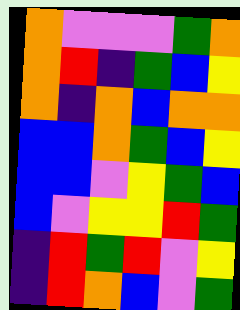[["orange", "violet", "violet", "violet", "green", "orange"], ["orange", "red", "indigo", "green", "blue", "yellow"], ["orange", "indigo", "orange", "blue", "orange", "orange"], ["blue", "blue", "orange", "green", "blue", "yellow"], ["blue", "blue", "violet", "yellow", "green", "blue"], ["blue", "violet", "yellow", "yellow", "red", "green"], ["indigo", "red", "green", "red", "violet", "yellow"], ["indigo", "red", "orange", "blue", "violet", "green"]]